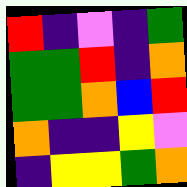[["red", "indigo", "violet", "indigo", "green"], ["green", "green", "red", "indigo", "orange"], ["green", "green", "orange", "blue", "red"], ["orange", "indigo", "indigo", "yellow", "violet"], ["indigo", "yellow", "yellow", "green", "orange"]]